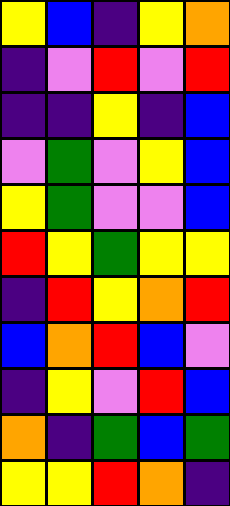[["yellow", "blue", "indigo", "yellow", "orange"], ["indigo", "violet", "red", "violet", "red"], ["indigo", "indigo", "yellow", "indigo", "blue"], ["violet", "green", "violet", "yellow", "blue"], ["yellow", "green", "violet", "violet", "blue"], ["red", "yellow", "green", "yellow", "yellow"], ["indigo", "red", "yellow", "orange", "red"], ["blue", "orange", "red", "blue", "violet"], ["indigo", "yellow", "violet", "red", "blue"], ["orange", "indigo", "green", "blue", "green"], ["yellow", "yellow", "red", "orange", "indigo"]]